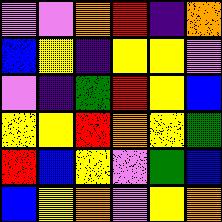[["violet", "violet", "orange", "red", "indigo", "orange"], ["blue", "yellow", "indigo", "yellow", "yellow", "violet"], ["violet", "indigo", "green", "red", "yellow", "blue"], ["yellow", "yellow", "red", "orange", "yellow", "green"], ["red", "blue", "yellow", "violet", "green", "blue"], ["blue", "yellow", "orange", "violet", "yellow", "orange"]]